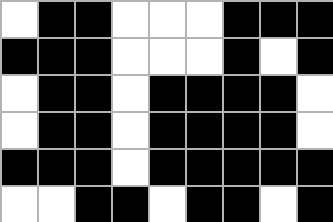[["white", "black", "black", "white", "white", "white", "black", "black", "black"], ["black", "black", "black", "white", "white", "white", "black", "white", "black"], ["white", "black", "black", "white", "black", "black", "black", "black", "white"], ["white", "black", "black", "white", "black", "black", "black", "black", "white"], ["black", "black", "black", "white", "black", "black", "black", "black", "black"], ["white", "white", "black", "black", "white", "black", "black", "white", "black"]]